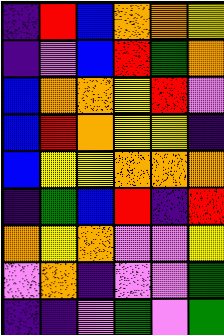[["indigo", "red", "blue", "orange", "orange", "yellow"], ["indigo", "violet", "blue", "red", "green", "orange"], ["blue", "orange", "orange", "yellow", "red", "violet"], ["blue", "red", "orange", "yellow", "yellow", "indigo"], ["blue", "yellow", "yellow", "orange", "orange", "orange"], ["indigo", "green", "blue", "red", "indigo", "red"], ["orange", "yellow", "orange", "violet", "violet", "yellow"], ["violet", "orange", "indigo", "violet", "violet", "green"], ["indigo", "indigo", "violet", "green", "violet", "green"]]